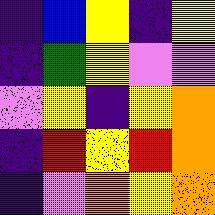[["indigo", "blue", "yellow", "indigo", "yellow"], ["indigo", "green", "yellow", "violet", "violet"], ["violet", "yellow", "indigo", "yellow", "orange"], ["indigo", "red", "yellow", "red", "orange"], ["indigo", "violet", "orange", "yellow", "orange"]]